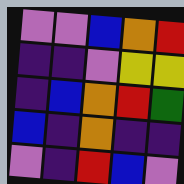[["violet", "violet", "blue", "orange", "red"], ["indigo", "indigo", "violet", "yellow", "yellow"], ["indigo", "blue", "orange", "red", "green"], ["blue", "indigo", "orange", "indigo", "indigo"], ["violet", "indigo", "red", "blue", "violet"]]